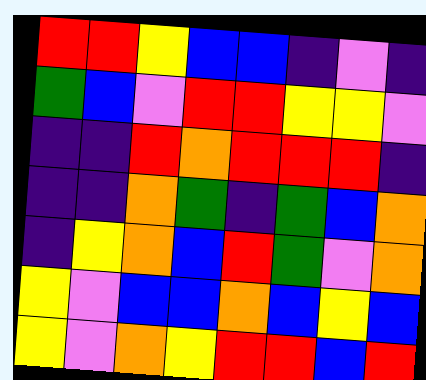[["red", "red", "yellow", "blue", "blue", "indigo", "violet", "indigo"], ["green", "blue", "violet", "red", "red", "yellow", "yellow", "violet"], ["indigo", "indigo", "red", "orange", "red", "red", "red", "indigo"], ["indigo", "indigo", "orange", "green", "indigo", "green", "blue", "orange"], ["indigo", "yellow", "orange", "blue", "red", "green", "violet", "orange"], ["yellow", "violet", "blue", "blue", "orange", "blue", "yellow", "blue"], ["yellow", "violet", "orange", "yellow", "red", "red", "blue", "red"]]